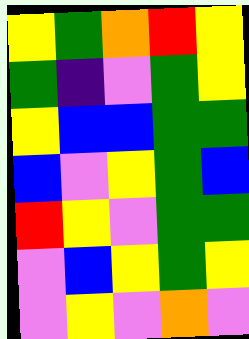[["yellow", "green", "orange", "red", "yellow"], ["green", "indigo", "violet", "green", "yellow"], ["yellow", "blue", "blue", "green", "green"], ["blue", "violet", "yellow", "green", "blue"], ["red", "yellow", "violet", "green", "green"], ["violet", "blue", "yellow", "green", "yellow"], ["violet", "yellow", "violet", "orange", "violet"]]